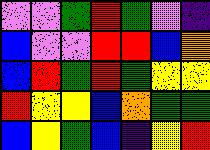[["violet", "violet", "green", "red", "green", "violet", "indigo"], ["blue", "violet", "violet", "red", "red", "blue", "orange"], ["blue", "red", "green", "red", "green", "yellow", "yellow"], ["red", "yellow", "yellow", "blue", "orange", "green", "green"], ["blue", "yellow", "green", "blue", "indigo", "yellow", "red"]]